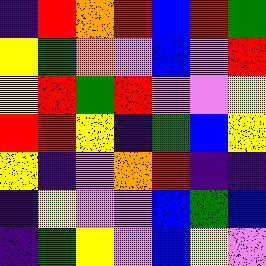[["indigo", "red", "orange", "red", "blue", "red", "green"], ["yellow", "green", "orange", "violet", "blue", "violet", "red"], ["yellow", "red", "green", "red", "violet", "violet", "yellow"], ["red", "red", "yellow", "indigo", "green", "blue", "yellow"], ["yellow", "indigo", "violet", "orange", "red", "indigo", "indigo"], ["indigo", "yellow", "violet", "violet", "blue", "green", "blue"], ["indigo", "green", "yellow", "violet", "blue", "yellow", "violet"]]